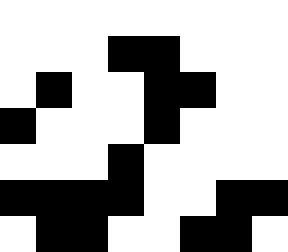[["white", "white", "white", "white", "white", "white", "white", "white"], ["white", "white", "white", "black", "black", "white", "white", "white"], ["white", "black", "white", "white", "black", "black", "white", "white"], ["black", "white", "white", "white", "black", "white", "white", "white"], ["white", "white", "white", "black", "white", "white", "white", "white"], ["black", "black", "black", "black", "white", "white", "black", "black"], ["white", "black", "black", "white", "white", "black", "black", "white"]]